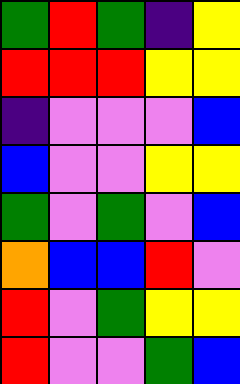[["green", "red", "green", "indigo", "yellow"], ["red", "red", "red", "yellow", "yellow"], ["indigo", "violet", "violet", "violet", "blue"], ["blue", "violet", "violet", "yellow", "yellow"], ["green", "violet", "green", "violet", "blue"], ["orange", "blue", "blue", "red", "violet"], ["red", "violet", "green", "yellow", "yellow"], ["red", "violet", "violet", "green", "blue"]]